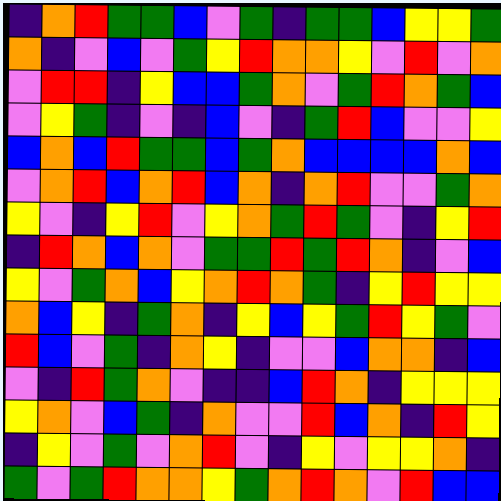[["indigo", "orange", "red", "green", "green", "blue", "violet", "green", "indigo", "green", "green", "blue", "yellow", "yellow", "green"], ["orange", "indigo", "violet", "blue", "violet", "green", "yellow", "red", "orange", "orange", "yellow", "violet", "red", "violet", "orange"], ["violet", "red", "red", "indigo", "yellow", "blue", "blue", "green", "orange", "violet", "green", "red", "orange", "green", "blue"], ["violet", "yellow", "green", "indigo", "violet", "indigo", "blue", "violet", "indigo", "green", "red", "blue", "violet", "violet", "yellow"], ["blue", "orange", "blue", "red", "green", "green", "blue", "green", "orange", "blue", "blue", "blue", "blue", "orange", "blue"], ["violet", "orange", "red", "blue", "orange", "red", "blue", "orange", "indigo", "orange", "red", "violet", "violet", "green", "orange"], ["yellow", "violet", "indigo", "yellow", "red", "violet", "yellow", "orange", "green", "red", "green", "violet", "indigo", "yellow", "red"], ["indigo", "red", "orange", "blue", "orange", "violet", "green", "green", "red", "green", "red", "orange", "indigo", "violet", "blue"], ["yellow", "violet", "green", "orange", "blue", "yellow", "orange", "red", "orange", "green", "indigo", "yellow", "red", "yellow", "yellow"], ["orange", "blue", "yellow", "indigo", "green", "orange", "indigo", "yellow", "blue", "yellow", "green", "red", "yellow", "green", "violet"], ["red", "blue", "violet", "green", "indigo", "orange", "yellow", "indigo", "violet", "violet", "blue", "orange", "orange", "indigo", "blue"], ["violet", "indigo", "red", "green", "orange", "violet", "indigo", "indigo", "blue", "red", "orange", "indigo", "yellow", "yellow", "yellow"], ["yellow", "orange", "violet", "blue", "green", "indigo", "orange", "violet", "violet", "red", "blue", "orange", "indigo", "red", "yellow"], ["indigo", "yellow", "violet", "green", "violet", "orange", "red", "violet", "indigo", "yellow", "violet", "yellow", "yellow", "orange", "indigo"], ["green", "violet", "green", "red", "orange", "orange", "yellow", "green", "orange", "red", "orange", "violet", "red", "blue", "blue"]]